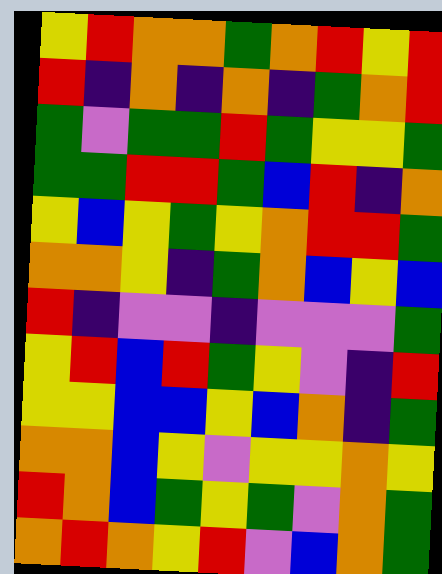[["yellow", "red", "orange", "orange", "green", "orange", "red", "yellow", "red"], ["red", "indigo", "orange", "indigo", "orange", "indigo", "green", "orange", "red"], ["green", "violet", "green", "green", "red", "green", "yellow", "yellow", "green"], ["green", "green", "red", "red", "green", "blue", "red", "indigo", "orange"], ["yellow", "blue", "yellow", "green", "yellow", "orange", "red", "red", "green"], ["orange", "orange", "yellow", "indigo", "green", "orange", "blue", "yellow", "blue"], ["red", "indigo", "violet", "violet", "indigo", "violet", "violet", "violet", "green"], ["yellow", "red", "blue", "red", "green", "yellow", "violet", "indigo", "red"], ["yellow", "yellow", "blue", "blue", "yellow", "blue", "orange", "indigo", "green"], ["orange", "orange", "blue", "yellow", "violet", "yellow", "yellow", "orange", "yellow"], ["red", "orange", "blue", "green", "yellow", "green", "violet", "orange", "green"], ["orange", "red", "orange", "yellow", "red", "violet", "blue", "orange", "green"]]